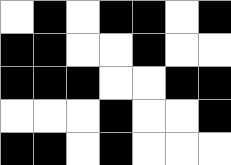[["white", "black", "white", "black", "black", "white", "black"], ["black", "black", "white", "white", "black", "white", "white"], ["black", "black", "black", "white", "white", "black", "black"], ["white", "white", "white", "black", "white", "white", "black"], ["black", "black", "white", "black", "white", "white", "white"]]